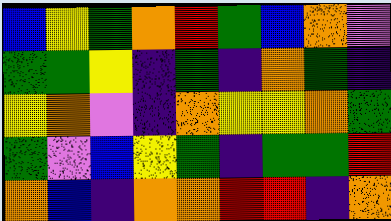[["blue", "yellow", "green", "orange", "red", "green", "blue", "orange", "violet"], ["green", "green", "yellow", "indigo", "green", "indigo", "orange", "green", "indigo"], ["yellow", "orange", "violet", "indigo", "orange", "yellow", "yellow", "orange", "green"], ["green", "violet", "blue", "yellow", "green", "indigo", "green", "green", "red"], ["orange", "blue", "indigo", "orange", "orange", "red", "red", "indigo", "orange"]]